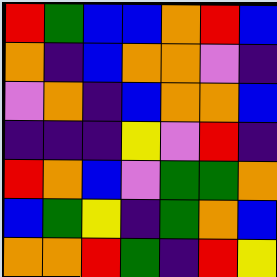[["red", "green", "blue", "blue", "orange", "red", "blue"], ["orange", "indigo", "blue", "orange", "orange", "violet", "indigo"], ["violet", "orange", "indigo", "blue", "orange", "orange", "blue"], ["indigo", "indigo", "indigo", "yellow", "violet", "red", "indigo"], ["red", "orange", "blue", "violet", "green", "green", "orange"], ["blue", "green", "yellow", "indigo", "green", "orange", "blue"], ["orange", "orange", "red", "green", "indigo", "red", "yellow"]]